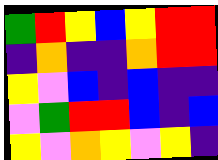[["green", "red", "yellow", "blue", "yellow", "red", "red"], ["indigo", "orange", "indigo", "indigo", "orange", "red", "red"], ["yellow", "violet", "blue", "indigo", "blue", "indigo", "indigo"], ["violet", "green", "red", "red", "blue", "indigo", "blue"], ["yellow", "violet", "orange", "yellow", "violet", "yellow", "indigo"]]